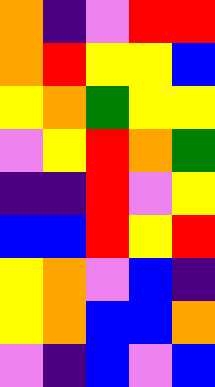[["orange", "indigo", "violet", "red", "red"], ["orange", "red", "yellow", "yellow", "blue"], ["yellow", "orange", "green", "yellow", "yellow"], ["violet", "yellow", "red", "orange", "green"], ["indigo", "indigo", "red", "violet", "yellow"], ["blue", "blue", "red", "yellow", "red"], ["yellow", "orange", "violet", "blue", "indigo"], ["yellow", "orange", "blue", "blue", "orange"], ["violet", "indigo", "blue", "violet", "blue"]]